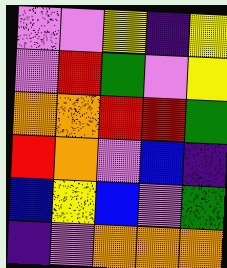[["violet", "violet", "yellow", "indigo", "yellow"], ["violet", "red", "green", "violet", "yellow"], ["orange", "orange", "red", "red", "green"], ["red", "orange", "violet", "blue", "indigo"], ["blue", "yellow", "blue", "violet", "green"], ["indigo", "violet", "orange", "orange", "orange"]]